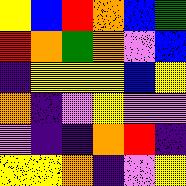[["yellow", "blue", "red", "orange", "blue", "green"], ["red", "orange", "green", "orange", "violet", "blue"], ["indigo", "yellow", "yellow", "yellow", "blue", "yellow"], ["orange", "indigo", "violet", "yellow", "violet", "violet"], ["violet", "indigo", "indigo", "orange", "red", "indigo"], ["yellow", "yellow", "orange", "indigo", "violet", "yellow"]]